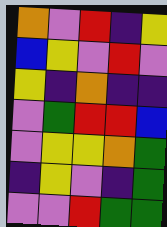[["orange", "violet", "red", "indigo", "yellow"], ["blue", "yellow", "violet", "red", "violet"], ["yellow", "indigo", "orange", "indigo", "indigo"], ["violet", "green", "red", "red", "blue"], ["violet", "yellow", "yellow", "orange", "green"], ["indigo", "yellow", "violet", "indigo", "green"], ["violet", "violet", "red", "green", "green"]]